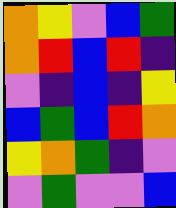[["orange", "yellow", "violet", "blue", "green"], ["orange", "red", "blue", "red", "indigo"], ["violet", "indigo", "blue", "indigo", "yellow"], ["blue", "green", "blue", "red", "orange"], ["yellow", "orange", "green", "indigo", "violet"], ["violet", "green", "violet", "violet", "blue"]]